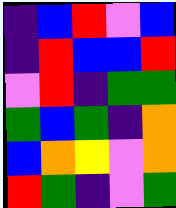[["indigo", "blue", "red", "violet", "blue"], ["indigo", "red", "blue", "blue", "red"], ["violet", "red", "indigo", "green", "green"], ["green", "blue", "green", "indigo", "orange"], ["blue", "orange", "yellow", "violet", "orange"], ["red", "green", "indigo", "violet", "green"]]